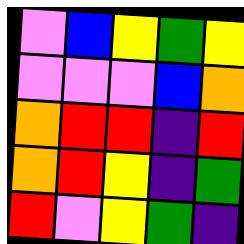[["violet", "blue", "yellow", "green", "yellow"], ["violet", "violet", "violet", "blue", "orange"], ["orange", "red", "red", "indigo", "red"], ["orange", "red", "yellow", "indigo", "green"], ["red", "violet", "yellow", "green", "indigo"]]